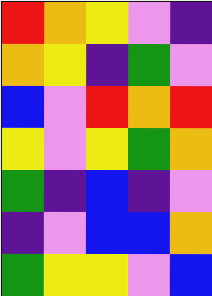[["red", "orange", "yellow", "violet", "indigo"], ["orange", "yellow", "indigo", "green", "violet"], ["blue", "violet", "red", "orange", "red"], ["yellow", "violet", "yellow", "green", "orange"], ["green", "indigo", "blue", "indigo", "violet"], ["indigo", "violet", "blue", "blue", "orange"], ["green", "yellow", "yellow", "violet", "blue"]]